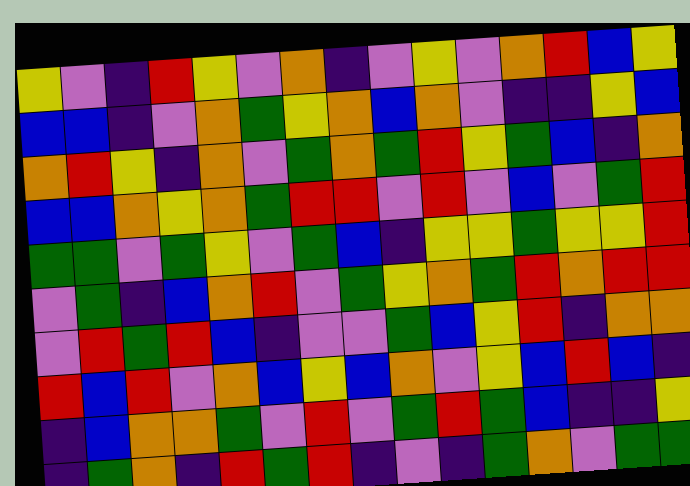[["yellow", "violet", "indigo", "red", "yellow", "violet", "orange", "indigo", "violet", "yellow", "violet", "orange", "red", "blue", "yellow"], ["blue", "blue", "indigo", "violet", "orange", "green", "yellow", "orange", "blue", "orange", "violet", "indigo", "indigo", "yellow", "blue"], ["orange", "red", "yellow", "indigo", "orange", "violet", "green", "orange", "green", "red", "yellow", "green", "blue", "indigo", "orange"], ["blue", "blue", "orange", "yellow", "orange", "green", "red", "red", "violet", "red", "violet", "blue", "violet", "green", "red"], ["green", "green", "violet", "green", "yellow", "violet", "green", "blue", "indigo", "yellow", "yellow", "green", "yellow", "yellow", "red"], ["violet", "green", "indigo", "blue", "orange", "red", "violet", "green", "yellow", "orange", "green", "red", "orange", "red", "red"], ["violet", "red", "green", "red", "blue", "indigo", "violet", "violet", "green", "blue", "yellow", "red", "indigo", "orange", "orange"], ["red", "blue", "red", "violet", "orange", "blue", "yellow", "blue", "orange", "violet", "yellow", "blue", "red", "blue", "indigo"], ["indigo", "blue", "orange", "orange", "green", "violet", "red", "violet", "green", "red", "green", "blue", "indigo", "indigo", "yellow"], ["indigo", "green", "orange", "indigo", "red", "green", "red", "indigo", "violet", "indigo", "green", "orange", "violet", "green", "green"]]